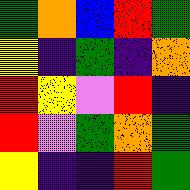[["green", "orange", "blue", "red", "green"], ["yellow", "indigo", "green", "indigo", "orange"], ["red", "yellow", "violet", "red", "indigo"], ["red", "violet", "green", "orange", "green"], ["yellow", "indigo", "indigo", "red", "green"]]